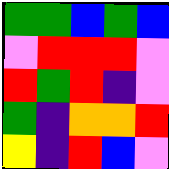[["green", "green", "blue", "green", "blue"], ["violet", "red", "red", "red", "violet"], ["red", "green", "red", "indigo", "violet"], ["green", "indigo", "orange", "orange", "red"], ["yellow", "indigo", "red", "blue", "violet"]]